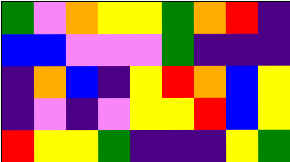[["green", "violet", "orange", "yellow", "yellow", "green", "orange", "red", "indigo"], ["blue", "blue", "violet", "violet", "violet", "green", "indigo", "indigo", "indigo"], ["indigo", "orange", "blue", "indigo", "yellow", "red", "orange", "blue", "yellow"], ["indigo", "violet", "indigo", "violet", "yellow", "yellow", "red", "blue", "yellow"], ["red", "yellow", "yellow", "green", "indigo", "indigo", "indigo", "yellow", "green"]]